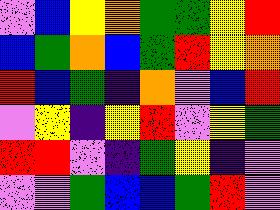[["violet", "blue", "yellow", "orange", "green", "green", "yellow", "red"], ["blue", "green", "orange", "blue", "green", "red", "yellow", "orange"], ["red", "blue", "green", "indigo", "orange", "violet", "blue", "red"], ["violet", "yellow", "indigo", "yellow", "red", "violet", "yellow", "green"], ["red", "red", "violet", "indigo", "green", "yellow", "indigo", "violet"], ["violet", "violet", "green", "blue", "blue", "green", "red", "violet"]]